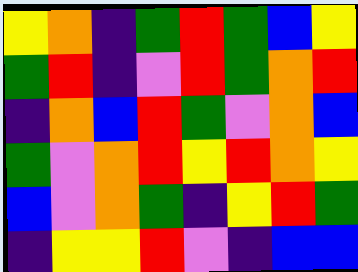[["yellow", "orange", "indigo", "green", "red", "green", "blue", "yellow"], ["green", "red", "indigo", "violet", "red", "green", "orange", "red"], ["indigo", "orange", "blue", "red", "green", "violet", "orange", "blue"], ["green", "violet", "orange", "red", "yellow", "red", "orange", "yellow"], ["blue", "violet", "orange", "green", "indigo", "yellow", "red", "green"], ["indigo", "yellow", "yellow", "red", "violet", "indigo", "blue", "blue"]]